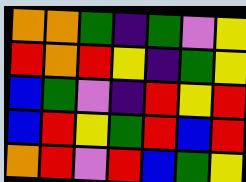[["orange", "orange", "green", "indigo", "green", "violet", "yellow"], ["red", "orange", "red", "yellow", "indigo", "green", "yellow"], ["blue", "green", "violet", "indigo", "red", "yellow", "red"], ["blue", "red", "yellow", "green", "red", "blue", "red"], ["orange", "red", "violet", "red", "blue", "green", "yellow"]]